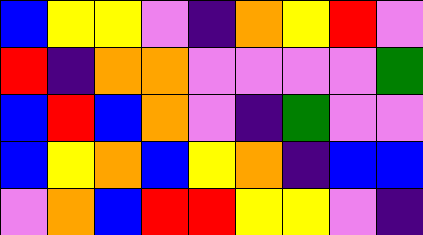[["blue", "yellow", "yellow", "violet", "indigo", "orange", "yellow", "red", "violet"], ["red", "indigo", "orange", "orange", "violet", "violet", "violet", "violet", "green"], ["blue", "red", "blue", "orange", "violet", "indigo", "green", "violet", "violet"], ["blue", "yellow", "orange", "blue", "yellow", "orange", "indigo", "blue", "blue"], ["violet", "orange", "blue", "red", "red", "yellow", "yellow", "violet", "indigo"]]